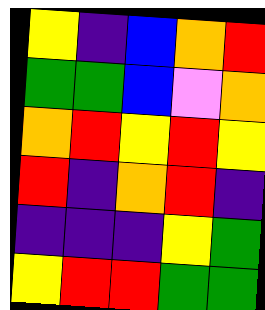[["yellow", "indigo", "blue", "orange", "red"], ["green", "green", "blue", "violet", "orange"], ["orange", "red", "yellow", "red", "yellow"], ["red", "indigo", "orange", "red", "indigo"], ["indigo", "indigo", "indigo", "yellow", "green"], ["yellow", "red", "red", "green", "green"]]